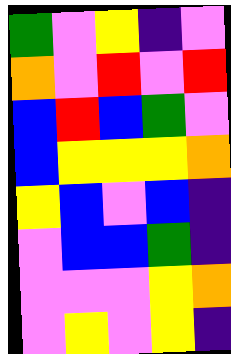[["green", "violet", "yellow", "indigo", "violet"], ["orange", "violet", "red", "violet", "red"], ["blue", "red", "blue", "green", "violet"], ["blue", "yellow", "yellow", "yellow", "orange"], ["yellow", "blue", "violet", "blue", "indigo"], ["violet", "blue", "blue", "green", "indigo"], ["violet", "violet", "violet", "yellow", "orange"], ["violet", "yellow", "violet", "yellow", "indigo"]]